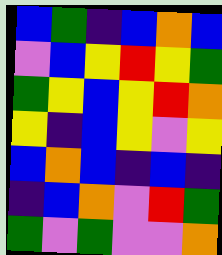[["blue", "green", "indigo", "blue", "orange", "blue"], ["violet", "blue", "yellow", "red", "yellow", "green"], ["green", "yellow", "blue", "yellow", "red", "orange"], ["yellow", "indigo", "blue", "yellow", "violet", "yellow"], ["blue", "orange", "blue", "indigo", "blue", "indigo"], ["indigo", "blue", "orange", "violet", "red", "green"], ["green", "violet", "green", "violet", "violet", "orange"]]